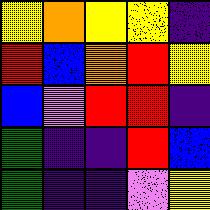[["yellow", "orange", "yellow", "yellow", "indigo"], ["red", "blue", "orange", "red", "yellow"], ["blue", "violet", "red", "red", "indigo"], ["green", "indigo", "indigo", "red", "blue"], ["green", "indigo", "indigo", "violet", "yellow"]]